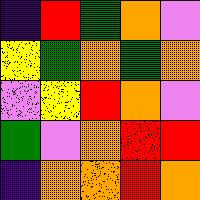[["indigo", "red", "green", "orange", "violet"], ["yellow", "green", "orange", "green", "orange"], ["violet", "yellow", "red", "orange", "violet"], ["green", "violet", "orange", "red", "red"], ["indigo", "orange", "orange", "red", "orange"]]